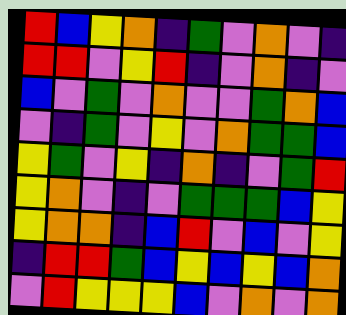[["red", "blue", "yellow", "orange", "indigo", "green", "violet", "orange", "violet", "indigo"], ["red", "red", "violet", "yellow", "red", "indigo", "violet", "orange", "indigo", "violet"], ["blue", "violet", "green", "violet", "orange", "violet", "violet", "green", "orange", "blue"], ["violet", "indigo", "green", "violet", "yellow", "violet", "orange", "green", "green", "blue"], ["yellow", "green", "violet", "yellow", "indigo", "orange", "indigo", "violet", "green", "red"], ["yellow", "orange", "violet", "indigo", "violet", "green", "green", "green", "blue", "yellow"], ["yellow", "orange", "orange", "indigo", "blue", "red", "violet", "blue", "violet", "yellow"], ["indigo", "red", "red", "green", "blue", "yellow", "blue", "yellow", "blue", "orange"], ["violet", "red", "yellow", "yellow", "yellow", "blue", "violet", "orange", "violet", "orange"]]